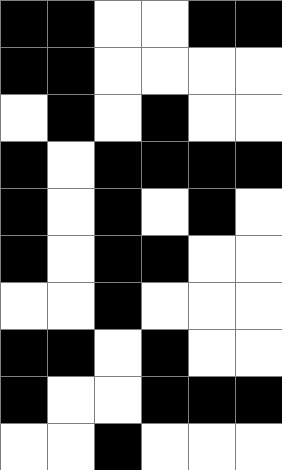[["black", "black", "white", "white", "black", "black"], ["black", "black", "white", "white", "white", "white"], ["white", "black", "white", "black", "white", "white"], ["black", "white", "black", "black", "black", "black"], ["black", "white", "black", "white", "black", "white"], ["black", "white", "black", "black", "white", "white"], ["white", "white", "black", "white", "white", "white"], ["black", "black", "white", "black", "white", "white"], ["black", "white", "white", "black", "black", "black"], ["white", "white", "black", "white", "white", "white"]]